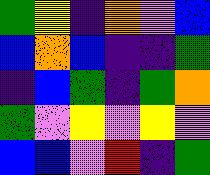[["green", "yellow", "indigo", "orange", "violet", "blue"], ["blue", "orange", "blue", "indigo", "indigo", "green"], ["indigo", "blue", "green", "indigo", "green", "orange"], ["green", "violet", "yellow", "violet", "yellow", "violet"], ["blue", "blue", "violet", "red", "indigo", "green"]]